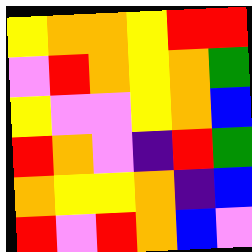[["yellow", "orange", "orange", "yellow", "red", "red"], ["violet", "red", "orange", "yellow", "orange", "green"], ["yellow", "violet", "violet", "yellow", "orange", "blue"], ["red", "orange", "violet", "indigo", "red", "green"], ["orange", "yellow", "yellow", "orange", "indigo", "blue"], ["red", "violet", "red", "orange", "blue", "violet"]]